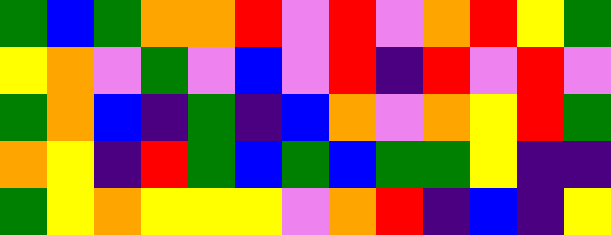[["green", "blue", "green", "orange", "orange", "red", "violet", "red", "violet", "orange", "red", "yellow", "green"], ["yellow", "orange", "violet", "green", "violet", "blue", "violet", "red", "indigo", "red", "violet", "red", "violet"], ["green", "orange", "blue", "indigo", "green", "indigo", "blue", "orange", "violet", "orange", "yellow", "red", "green"], ["orange", "yellow", "indigo", "red", "green", "blue", "green", "blue", "green", "green", "yellow", "indigo", "indigo"], ["green", "yellow", "orange", "yellow", "yellow", "yellow", "violet", "orange", "red", "indigo", "blue", "indigo", "yellow"]]